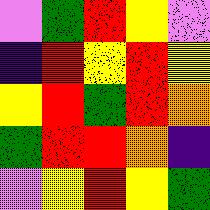[["violet", "green", "red", "yellow", "violet"], ["indigo", "red", "yellow", "red", "yellow"], ["yellow", "red", "green", "red", "orange"], ["green", "red", "red", "orange", "indigo"], ["violet", "yellow", "red", "yellow", "green"]]